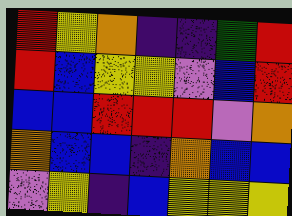[["red", "yellow", "orange", "indigo", "indigo", "green", "red"], ["red", "blue", "yellow", "yellow", "violet", "blue", "red"], ["blue", "blue", "red", "red", "red", "violet", "orange"], ["orange", "blue", "blue", "indigo", "orange", "blue", "blue"], ["violet", "yellow", "indigo", "blue", "yellow", "yellow", "yellow"]]